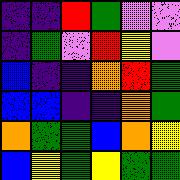[["indigo", "indigo", "red", "green", "violet", "violet"], ["indigo", "green", "violet", "red", "yellow", "violet"], ["blue", "indigo", "indigo", "orange", "red", "green"], ["blue", "blue", "indigo", "indigo", "orange", "green"], ["orange", "green", "green", "blue", "orange", "yellow"], ["blue", "yellow", "green", "yellow", "green", "green"]]